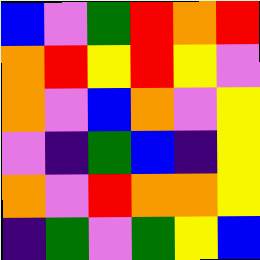[["blue", "violet", "green", "red", "orange", "red"], ["orange", "red", "yellow", "red", "yellow", "violet"], ["orange", "violet", "blue", "orange", "violet", "yellow"], ["violet", "indigo", "green", "blue", "indigo", "yellow"], ["orange", "violet", "red", "orange", "orange", "yellow"], ["indigo", "green", "violet", "green", "yellow", "blue"]]